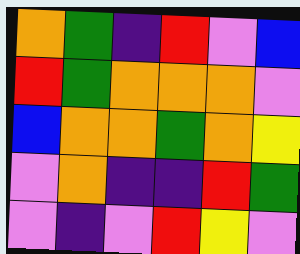[["orange", "green", "indigo", "red", "violet", "blue"], ["red", "green", "orange", "orange", "orange", "violet"], ["blue", "orange", "orange", "green", "orange", "yellow"], ["violet", "orange", "indigo", "indigo", "red", "green"], ["violet", "indigo", "violet", "red", "yellow", "violet"]]